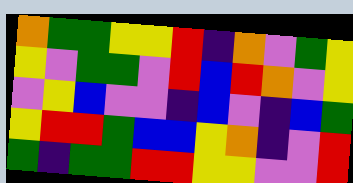[["orange", "green", "green", "yellow", "yellow", "red", "indigo", "orange", "violet", "green", "yellow"], ["yellow", "violet", "green", "green", "violet", "red", "blue", "red", "orange", "violet", "yellow"], ["violet", "yellow", "blue", "violet", "violet", "indigo", "blue", "violet", "indigo", "blue", "green"], ["yellow", "red", "red", "green", "blue", "blue", "yellow", "orange", "indigo", "violet", "red"], ["green", "indigo", "green", "green", "red", "red", "yellow", "yellow", "violet", "violet", "red"]]